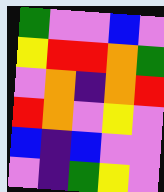[["green", "violet", "violet", "blue", "violet"], ["yellow", "red", "red", "orange", "green"], ["violet", "orange", "indigo", "orange", "red"], ["red", "orange", "violet", "yellow", "violet"], ["blue", "indigo", "blue", "violet", "violet"], ["violet", "indigo", "green", "yellow", "violet"]]